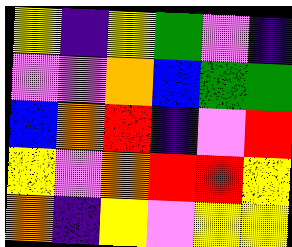[["yellow", "indigo", "yellow", "green", "violet", "indigo"], ["violet", "violet", "orange", "blue", "green", "green"], ["blue", "orange", "red", "indigo", "violet", "red"], ["yellow", "violet", "orange", "red", "red", "yellow"], ["orange", "indigo", "yellow", "violet", "yellow", "yellow"]]